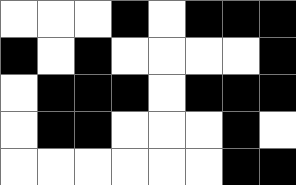[["white", "white", "white", "black", "white", "black", "black", "black"], ["black", "white", "black", "white", "white", "white", "white", "black"], ["white", "black", "black", "black", "white", "black", "black", "black"], ["white", "black", "black", "white", "white", "white", "black", "white"], ["white", "white", "white", "white", "white", "white", "black", "black"]]